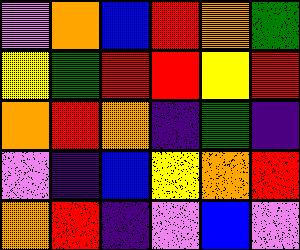[["violet", "orange", "blue", "red", "orange", "green"], ["yellow", "green", "red", "red", "yellow", "red"], ["orange", "red", "orange", "indigo", "green", "indigo"], ["violet", "indigo", "blue", "yellow", "orange", "red"], ["orange", "red", "indigo", "violet", "blue", "violet"]]